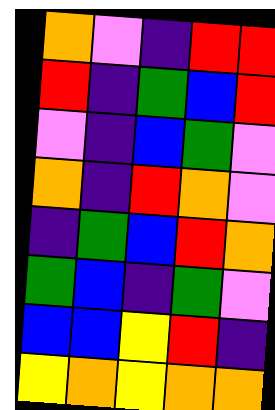[["orange", "violet", "indigo", "red", "red"], ["red", "indigo", "green", "blue", "red"], ["violet", "indigo", "blue", "green", "violet"], ["orange", "indigo", "red", "orange", "violet"], ["indigo", "green", "blue", "red", "orange"], ["green", "blue", "indigo", "green", "violet"], ["blue", "blue", "yellow", "red", "indigo"], ["yellow", "orange", "yellow", "orange", "orange"]]